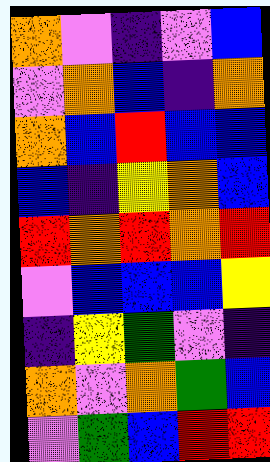[["orange", "violet", "indigo", "violet", "blue"], ["violet", "orange", "blue", "indigo", "orange"], ["orange", "blue", "red", "blue", "blue"], ["blue", "indigo", "yellow", "orange", "blue"], ["red", "orange", "red", "orange", "red"], ["violet", "blue", "blue", "blue", "yellow"], ["indigo", "yellow", "green", "violet", "indigo"], ["orange", "violet", "orange", "green", "blue"], ["violet", "green", "blue", "red", "red"]]